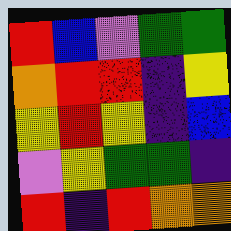[["red", "blue", "violet", "green", "green"], ["orange", "red", "red", "indigo", "yellow"], ["yellow", "red", "yellow", "indigo", "blue"], ["violet", "yellow", "green", "green", "indigo"], ["red", "indigo", "red", "orange", "orange"]]